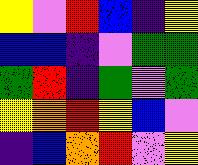[["yellow", "violet", "red", "blue", "indigo", "yellow"], ["blue", "blue", "indigo", "violet", "green", "green"], ["green", "red", "indigo", "green", "violet", "green"], ["yellow", "orange", "red", "yellow", "blue", "violet"], ["indigo", "blue", "orange", "red", "violet", "yellow"]]